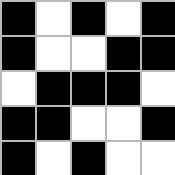[["black", "white", "black", "white", "black"], ["black", "white", "white", "black", "black"], ["white", "black", "black", "black", "white"], ["black", "black", "white", "white", "black"], ["black", "white", "black", "white", "white"]]